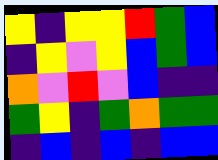[["yellow", "indigo", "yellow", "yellow", "red", "green", "blue"], ["indigo", "yellow", "violet", "yellow", "blue", "green", "blue"], ["orange", "violet", "red", "violet", "blue", "indigo", "indigo"], ["green", "yellow", "indigo", "green", "orange", "green", "green"], ["indigo", "blue", "indigo", "blue", "indigo", "blue", "blue"]]